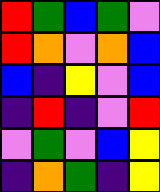[["red", "green", "blue", "green", "violet"], ["red", "orange", "violet", "orange", "blue"], ["blue", "indigo", "yellow", "violet", "blue"], ["indigo", "red", "indigo", "violet", "red"], ["violet", "green", "violet", "blue", "yellow"], ["indigo", "orange", "green", "indigo", "yellow"]]